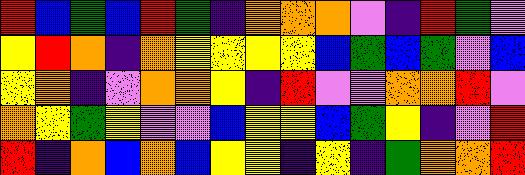[["red", "blue", "green", "blue", "red", "green", "indigo", "orange", "orange", "orange", "violet", "indigo", "red", "green", "violet"], ["yellow", "red", "orange", "indigo", "orange", "yellow", "yellow", "yellow", "yellow", "blue", "green", "blue", "green", "violet", "blue"], ["yellow", "orange", "indigo", "violet", "orange", "orange", "yellow", "indigo", "red", "violet", "violet", "orange", "orange", "red", "violet"], ["orange", "yellow", "green", "yellow", "violet", "violet", "blue", "yellow", "yellow", "blue", "green", "yellow", "indigo", "violet", "red"], ["red", "indigo", "orange", "blue", "orange", "blue", "yellow", "yellow", "indigo", "yellow", "indigo", "green", "orange", "orange", "red"]]